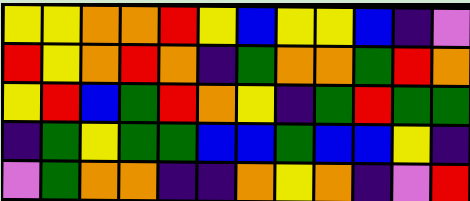[["yellow", "yellow", "orange", "orange", "red", "yellow", "blue", "yellow", "yellow", "blue", "indigo", "violet"], ["red", "yellow", "orange", "red", "orange", "indigo", "green", "orange", "orange", "green", "red", "orange"], ["yellow", "red", "blue", "green", "red", "orange", "yellow", "indigo", "green", "red", "green", "green"], ["indigo", "green", "yellow", "green", "green", "blue", "blue", "green", "blue", "blue", "yellow", "indigo"], ["violet", "green", "orange", "orange", "indigo", "indigo", "orange", "yellow", "orange", "indigo", "violet", "red"]]